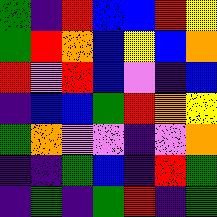[["green", "indigo", "red", "blue", "blue", "red", "yellow"], ["green", "red", "orange", "blue", "yellow", "blue", "orange"], ["red", "violet", "red", "blue", "violet", "indigo", "blue"], ["indigo", "blue", "blue", "green", "red", "orange", "yellow"], ["green", "orange", "violet", "violet", "indigo", "violet", "orange"], ["indigo", "indigo", "green", "blue", "indigo", "red", "green"], ["indigo", "green", "indigo", "green", "red", "indigo", "green"]]